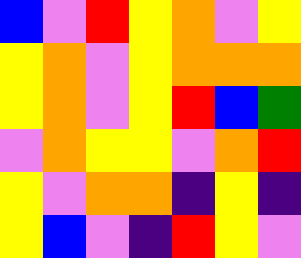[["blue", "violet", "red", "yellow", "orange", "violet", "yellow"], ["yellow", "orange", "violet", "yellow", "orange", "orange", "orange"], ["yellow", "orange", "violet", "yellow", "red", "blue", "green"], ["violet", "orange", "yellow", "yellow", "violet", "orange", "red"], ["yellow", "violet", "orange", "orange", "indigo", "yellow", "indigo"], ["yellow", "blue", "violet", "indigo", "red", "yellow", "violet"]]